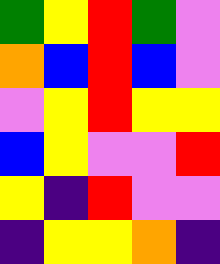[["green", "yellow", "red", "green", "violet"], ["orange", "blue", "red", "blue", "violet"], ["violet", "yellow", "red", "yellow", "yellow"], ["blue", "yellow", "violet", "violet", "red"], ["yellow", "indigo", "red", "violet", "violet"], ["indigo", "yellow", "yellow", "orange", "indigo"]]